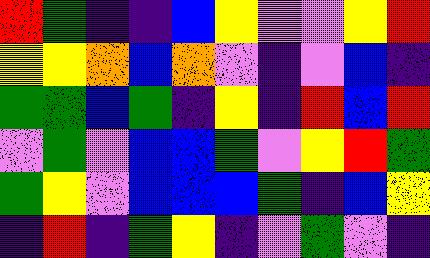[["red", "green", "indigo", "indigo", "blue", "yellow", "violet", "violet", "yellow", "red"], ["yellow", "yellow", "orange", "blue", "orange", "violet", "indigo", "violet", "blue", "indigo"], ["green", "green", "blue", "green", "indigo", "yellow", "indigo", "red", "blue", "red"], ["violet", "green", "violet", "blue", "blue", "green", "violet", "yellow", "red", "green"], ["green", "yellow", "violet", "blue", "blue", "blue", "green", "indigo", "blue", "yellow"], ["indigo", "red", "indigo", "green", "yellow", "indigo", "violet", "green", "violet", "indigo"]]